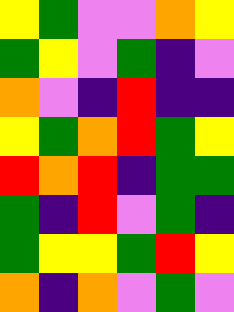[["yellow", "green", "violet", "violet", "orange", "yellow"], ["green", "yellow", "violet", "green", "indigo", "violet"], ["orange", "violet", "indigo", "red", "indigo", "indigo"], ["yellow", "green", "orange", "red", "green", "yellow"], ["red", "orange", "red", "indigo", "green", "green"], ["green", "indigo", "red", "violet", "green", "indigo"], ["green", "yellow", "yellow", "green", "red", "yellow"], ["orange", "indigo", "orange", "violet", "green", "violet"]]